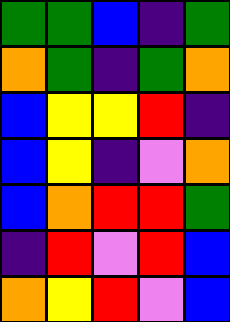[["green", "green", "blue", "indigo", "green"], ["orange", "green", "indigo", "green", "orange"], ["blue", "yellow", "yellow", "red", "indigo"], ["blue", "yellow", "indigo", "violet", "orange"], ["blue", "orange", "red", "red", "green"], ["indigo", "red", "violet", "red", "blue"], ["orange", "yellow", "red", "violet", "blue"]]